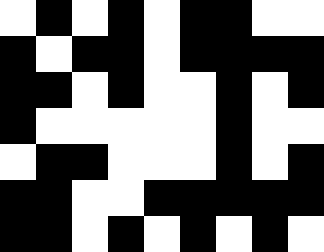[["white", "black", "white", "black", "white", "black", "black", "white", "white"], ["black", "white", "black", "black", "white", "black", "black", "black", "black"], ["black", "black", "white", "black", "white", "white", "black", "white", "black"], ["black", "white", "white", "white", "white", "white", "black", "white", "white"], ["white", "black", "black", "white", "white", "white", "black", "white", "black"], ["black", "black", "white", "white", "black", "black", "black", "black", "black"], ["black", "black", "white", "black", "white", "black", "white", "black", "white"]]